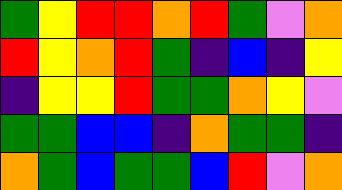[["green", "yellow", "red", "red", "orange", "red", "green", "violet", "orange"], ["red", "yellow", "orange", "red", "green", "indigo", "blue", "indigo", "yellow"], ["indigo", "yellow", "yellow", "red", "green", "green", "orange", "yellow", "violet"], ["green", "green", "blue", "blue", "indigo", "orange", "green", "green", "indigo"], ["orange", "green", "blue", "green", "green", "blue", "red", "violet", "orange"]]